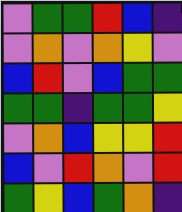[["violet", "green", "green", "red", "blue", "indigo"], ["violet", "orange", "violet", "orange", "yellow", "violet"], ["blue", "red", "violet", "blue", "green", "green"], ["green", "green", "indigo", "green", "green", "yellow"], ["violet", "orange", "blue", "yellow", "yellow", "red"], ["blue", "violet", "red", "orange", "violet", "red"], ["green", "yellow", "blue", "green", "orange", "indigo"]]